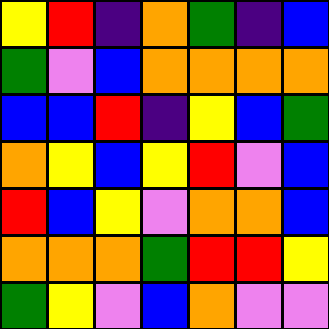[["yellow", "red", "indigo", "orange", "green", "indigo", "blue"], ["green", "violet", "blue", "orange", "orange", "orange", "orange"], ["blue", "blue", "red", "indigo", "yellow", "blue", "green"], ["orange", "yellow", "blue", "yellow", "red", "violet", "blue"], ["red", "blue", "yellow", "violet", "orange", "orange", "blue"], ["orange", "orange", "orange", "green", "red", "red", "yellow"], ["green", "yellow", "violet", "blue", "orange", "violet", "violet"]]